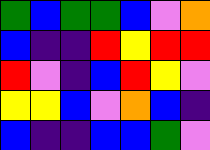[["green", "blue", "green", "green", "blue", "violet", "orange"], ["blue", "indigo", "indigo", "red", "yellow", "red", "red"], ["red", "violet", "indigo", "blue", "red", "yellow", "violet"], ["yellow", "yellow", "blue", "violet", "orange", "blue", "indigo"], ["blue", "indigo", "indigo", "blue", "blue", "green", "violet"]]